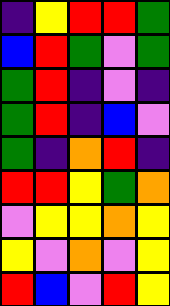[["indigo", "yellow", "red", "red", "green"], ["blue", "red", "green", "violet", "green"], ["green", "red", "indigo", "violet", "indigo"], ["green", "red", "indigo", "blue", "violet"], ["green", "indigo", "orange", "red", "indigo"], ["red", "red", "yellow", "green", "orange"], ["violet", "yellow", "yellow", "orange", "yellow"], ["yellow", "violet", "orange", "violet", "yellow"], ["red", "blue", "violet", "red", "yellow"]]